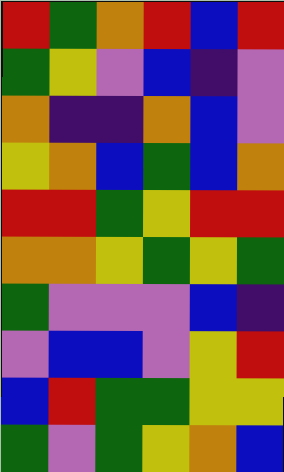[["red", "green", "orange", "red", "blue", "red"], ["green", "yellow", "violet", "blue", "indigo", "violet"], ["orange", "indigo", "indigo", "orange", "blue", "violet"], ["yellow", "orange", "blue", "green", "blue", "orange"], ["red", "red", "green", "yellow", "red", "red"], ["orange", "orange", "yellow", "green", "yellow", "green"], ["green", "violet", "violet", "violet", "blue", "indigo"], ["violet", "blue", "blue", "violet", "yellow", "red"], ["blue", "red", "green", "green", "yellow", "yellow"], ["green", "violet", "green", "yellow", "orange", "blue"]]